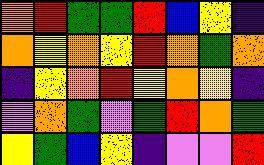[["orange", "red", "green", "green", "red", "blue", "yellow", "indigo"], ["orange", "yellow", "orange", "yellow", "red", "orange", "green", "orange"], ["indigo", "yellow", "orange", "red", "yellow", "orange", "yellow", "indigo"], ["violet", "orange", "green", "violet", "green", "red", "orange", "green"], ["yellow", "green", "blue", "yellow", "indigo", "violet", "violet", "red"]]